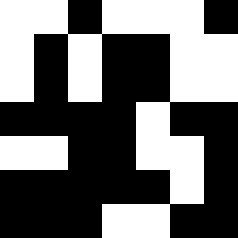[["white", "white", "black", "white", "white", "white", "black"], ["white", "black", "white", "black", "black", "white", "white"], ["white", "black", "white", "black", "black", "white", "white"], ["black", "black", "black", "black", "white", "black", "black"], ["white", "white", "black", "black", "white", "white", "black"], ["black", "black", "black", "black", "black", "white", "black"], ["black", "black", "black", "white", "white", "black", "black"]]